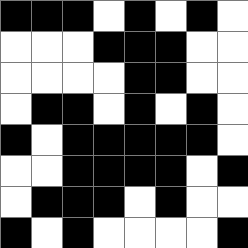[["black", "black", "black", "white", "black", "white", "black", "white"], ["white", "white", "white", "black", "black", "black", "white", "white"], ["white", "white", "white", "white", "black", "black", "white", "white"], ["white", "black", "black", "white", "black", "white", "black", "white"], ["black", "white", "black", "black", "black", "black", "black", "white"], ["white", "white", "black", "black", "black", "black", "white", "black"], ["white", "black", "black", "black", "white", "black", "white", "white"], ["black", "white", "black", "white", "white", "white", "white", "black"]]